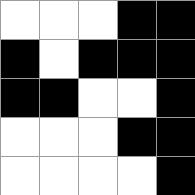[["white", "white", "white", "black", "black"], ["black", "white", "black", "black", "black"], ["black", "black", "white", "white", "black"], ["white", "white", "white", "black", "black"], ["white", "white", "white", "white", "black"]]